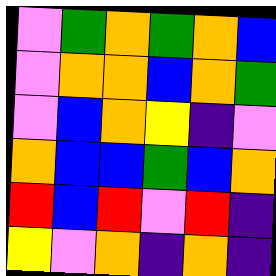[["violet", "green", "orange", "green", "orange", "blue"], ["violet", "orange", "orange", "blue", "orange", "green"], ["violet", "blue", "orange", "yellow", "indigo", "violet"], ["orange", "blue", "blue", "green", "blue", "orange"], ["red", "blue", "red", "violet", "red", "indigo"], ["yellow", "violet", "orange", "indigo", "orange", "indigo"]]